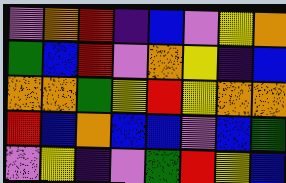[["violet", "orange", "red", "indigo", "blue", "violet", "yellow", "orange"], ["green", "blue", "red", "violet", "orange", "yellow", "indigo", "blue"], ["orange", "orange", "green", "yellow", "red", "yellow", "orange", "orange"], ["red", "blue", "orange", "blue", "blue", "violet", "blue", "green"], ["violet", "yellow", "indigo", "violet", "green", "red", "yellow", "blue"]]